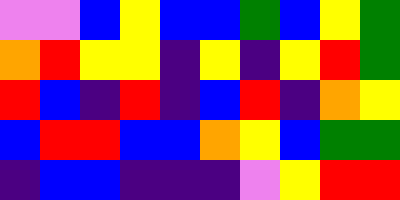[["violet", "violet", "blue", "yellow", "blue", "blue", "green", "blue", "yellow", "green"], ["orange", "red", "yellow", "yellow", "indigo", "yellow", "indigo", "yellow", "red", "green"], ["red", "blue", "indigo", "red", "indigo", "blue", "red", "indigo", "orange", "yellow"], ["blue", "red", "red", "blue", "blue", "orange", "yellow", "blue", "green", "green"], ["indigo", "blue", "blue", "indigo", "indigo", "indigo", "violet", "yellow", "red", "red"]]